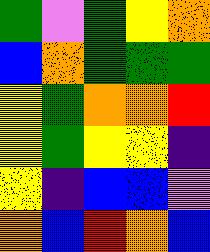[["green", "violet", "green", "yellow", "orange"], ["blue", "orange", "green", "green", "green"], ["yellow", "green", "orange", "orange", "red"], ["yellow", "green", "yellow", "yellow", "indigo"], ["yellow", "indigo", "blue", "blue", "violet"], ["orange", "blue", "red", "orange", "blue"]]